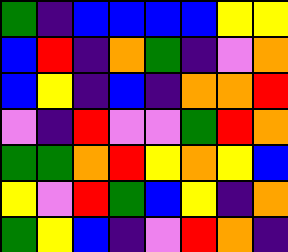[["green", "indigo", "blue", "blue", "blue", "blue", "yellow", "yellow"], ["blue", "red", "indigo", "orange", "green", "indigo", "violet", "orange"], ["blue", "yellow", "indigo", "blue", "indigo", "orange", "orange", "red"], ["violet", "indigo", "red", "violet", "violet", "green", "red", "orange"], ["green", "green", "orange", "red", "yellow", "orange", "yellow", "blue"], ["yellow", "violet", "red", "green", "blue", "yellow", "indigo", "orange"], ["green", "yellow", "blue", "indigo", "violet", "red", "orange", "indigo"]]